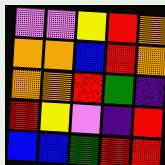[["violet", "violet", "yellow", "red", "orange"], ["orange", "orange", "blue", "red", "orange"], ["orange", "orange", "red", "green", "indigo"], ["red", "yellow", "violet", "indigo", "red"], ["blue", "blue", "green", "red", "red"]]